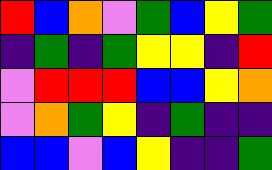[["red", "blue", "orange", "violet", "green", "blue", "yellow", "green"], ["indigo", "green", "indigo", "green", "yellow", "yellow", "indigo", "red"], ["violet", "red", "red", "red", "blue", "blue", "yellow", "orange"], ["violet", "orange", "green", "yellow", "indigo", "green", "indigo", "indigo"], ["blue", "blue", "violet", "blue", "yellow", "indigo", "indigo", "green"]]